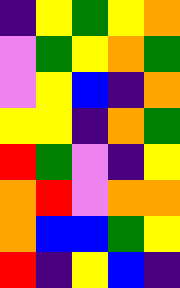[["indigo", "yellow", "green", "yellow", "orange"], ["violet", "green", "yellow", "orange", "green"], ["violet", "yellow", "blue", "indigo", "orange"], ["yellow", "yellow", "indigo", "orange", "green"], ["red", "green", "violet", "indigo", "yellow"], ["orange", "red", "violet", "orange", "orange"], ["orange", "blue", "blue", "green", "yellow"], ["red", "indigo", "yellow", "blue", "indigo"]]